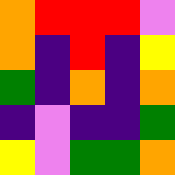[["orange", "red", "red", "red", "violet"], ["orange", "indigo", "red", "indigo", "yellow"], ["green", "indigo", "orange", "indigo", "orange"], ["indigo", "violet", "indigo", "indigo", "green"], ["yellow", "violet", "green", "green", "orange"]]